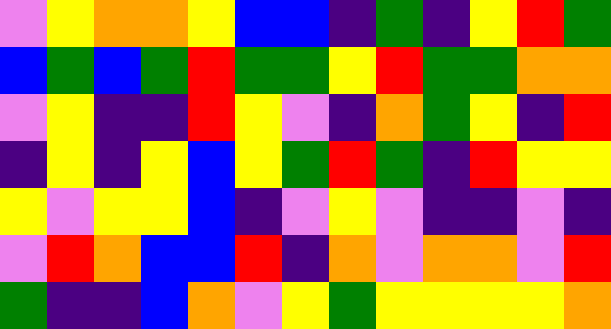[["violet", "yellow", "orange", "orange", "yellow", "blue", "blue", "indigo", "green", "indigo", "yellow", "red", "green"], ["blue", "green", "blue", "green", "red", "green", "green", "yellow", "red", "green", "green", "orange", "orange"], ["violet", "yellow", "indigo", "indigo", "red", "yellow", "violet", "indigo", "orange", "green", "yellow", "indigo", "red"], ["indigo", "yellow", "indigo", "yellow", "blue", "yellow", "green", "red", "green", "indigo", "red", "yellow", "yellow"], ["yellow", "violet", "yellow", "yellow", "blue", "indigo", "violet", "yellow", "violet", "indigo", "indigo", "violet", "indigo"], ["violet", "red", "orange", "blue", "blue", "red", "indigo", "orange", "violet", "orange", "orange", "violet", "red"], ["green", "indigo", "indigo", "blue", "orange", "violet", "yellow", "green", "yellow", "yellow", "yellow", "yellow", "orange"]]